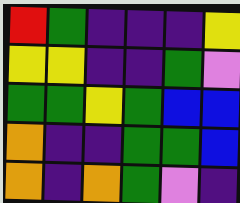[["red", "green", "indigo", "indigo", "indigo", "yellow"], ["yellow", "yellow", "indigo", "indigo", "green", "violet"], ["green", "green", "yellow", "green", "blue", "blue"], ["orange", "indigo", "indigo", "green", "green", "blue"], ["orange", "indigo", "orange", "green", "violet", "indigo"]]